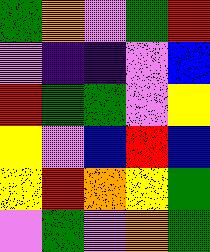[["green", "orange", "violet", "green", "red"], ["violet", "indigo", "indigo", "violet", "blue"], ["red", "green", "green", "violet", "yellow"], ["yellow", "violet", "blue", "red", "blue"], ["yellow", "red", "orange", "yellow", "green"], ["violet", "green", "violet", "orange", "green"]]